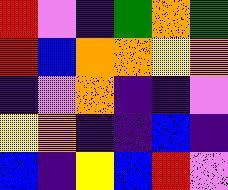[["red", "violet", "indigo", "green", "orange", "green"], ["red", "blue", "orange", "orange", "yellow", "orange"], ["indigo", "violet", "orange", "indigo", "indigo", "violet"], ["yellow", "orange", "indigo", "indigo", "blue", "indigo"], ["blue", "indigo", "yellow", "blue", "red", "violet"]]